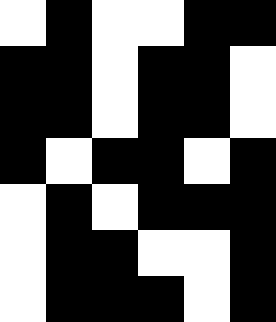[["white", "black", "white", "white", "black", "black"], ["black", "black", "white", "black", "black", "white"], ["black", "black", "white", "black", "black", "white"], ["black", "white", "black", "black", "white", "black"], ["white", "black", "white", "black", "black", "black"], ["white", "black", "black", "white", "white", "black"], ["white", "black", "black", "black", "white", "black"]]